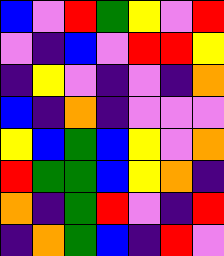[["blue", "violet", "red", "green", "yellow", "violet", "red"], ["violet", "indigo", "blue", "violet", "red", "red", "yellow"], ["indigo", "yellow", "violet", "indigo", "violet", "indigo", "orange"], ["blue", "indigo", "orange", "indigo", "violet", "violet", "violet"], ["yellow", "blue", "green", "blue", "yellow", "violet", "orange"], ["red", "green", "green", "blue", "yellow", "orange", "indigo"], ["orange", "indigo", "green", "red", "violet", "indigo", "red"], ["indigo", "orange", "green", "blue", "indigo", "red", "violet"]]